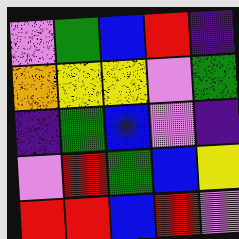[["violet", "green", "blue", "red", "indigo"], ["orange", "yellow", "yellow", "violet", "green"], ["indigo", "green", "blue", "violet", "indigo"], ["violet", "red", "green", "blue", "yellow"], ["red", "red", "blue", "red", "violet"]]